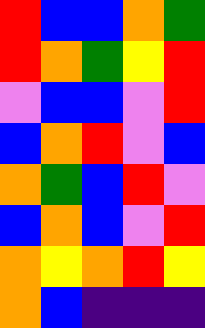[["red", "blue", "blue", "orange", "green"], ["red", "orange", "green", "yellow", "red"], ["violet", "blue", "blue", "violet", "red"], ["blue", "orange", "red", "violet", "blue"], ["orange", "green", "blue", "red", "violet"], ["blue", "orange", "blue", "violet", "red"], ["orange", "yellow", "orange", "red", "yellow"], ["orange", "blue", "indigo", "indigo", "indigo"]]